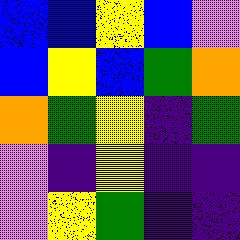[["blue", "blue", "yellow", "blue", "violet"], ["blue", "yellow", "blue", "green", "orange"], ["orange", "green", "yellow", "indigo", "green"], ["violet", "indigo", "yellow", "indigo", "indigo"], ["violet", "yellow", "green", "indigo", "indigo"]]